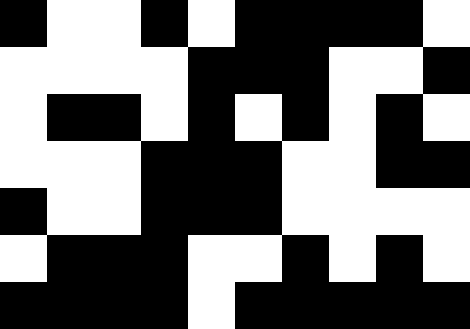[["black", "white", "white", "black", "white", "black", "black", "black", "black", "white"], ["white", "white", "white", "white", "black", "black", "black", "white", "white", "black"], ["white", "black", "black", "white", "black", "white", "black", "white", "black", "white"], ["white", "white", "white", "black", "black", "black", "white", "white", "black", "black"], ["black", "white", "white", "black", "black", "black", "white", "white", "white", "white"], ["white", "black", "black", "black", "white", "white", "black", "white", "black", "white"], ["black", "black", "black", "black", "white", "black", "black", "black", "black", "black"]]